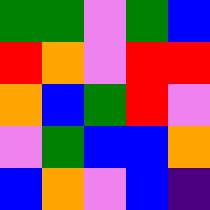[["green", "green", "violet", "green", "blue"], ["red", "orange", "violet", "red", "red"], ["orange", "blue", "green", "red", "violet"], ["violet", "green", "blue", "blue", "orange"], ["blue", "orange", "violet", "blue", "indigo"]]